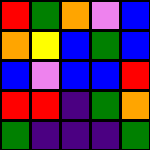[["red", "green", "orange", "violet", "blue"], ["orange", "yellow", "blue", "green", "blue"], ["blue", "violet", "blue", "blue", "red"], ["red", "red", "indigo", "green", "orange"], ["green", "indigo", "indigo", "indigo", "green"]]